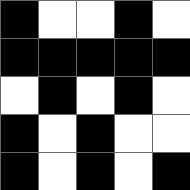[["black", "white", "white", "black", "white"], ["black", "black", "black", "black", "black"], ["white", "black", "white", "black", "white"], ["black", "white", "black", "white", "white"], ["black", "white", "black", "white", "black"]]